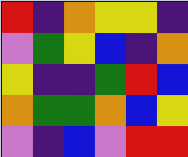[["red", "indigo", "orange", "yellow", "yellow", "indigo"], ["violet", "green", "yellow", "blue", "indigo", "orange"], ["yellow", "indigo", "indigo", "green", "red", "blue"], ["orange", "green", "green", "orange", "blue", "yellow"], ["violet", "indigo", "blue", "violet", "red", "red"]]